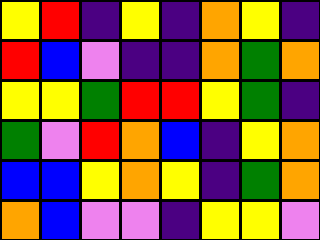[["yellow", "red", "indigo", "yellow", "indigo", "orange", "yellow", "indigo"], ["red", "blue", "violet", "indigo", "indigo", "orange", "green", "orange"], ["yellow", "yellow", "green", "red", "red", "yellow", "green", "indigo"], ["green", "violet", "red", "orange", "blue", "indigo", "yellow", "orange"], ["blue", "blue", "yellow", "orange", "yellow", "indigo", "green", "orange"], ["orange", "blue", "violet", "violet", "indigo", "yellow", "yellow", "violet"]]